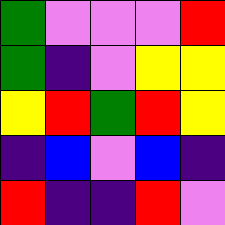[["green", "violet", "violet", "violet", "red"], ["green", "indigo", "violet", "yellow", "yellow"], ["yellow", "red", "green", "red", "yellow"], ["indigo", "blue", "violet", "blue", "indigo"], ["red", "indigo", "indigo", "red", "violet"]]